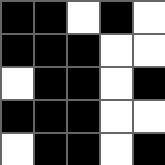[["black", "black", "white", "black", "white"], ["black", "black", "black", "white", "white"], ["white", "black", "black", "white", "black"], ["black", "black", "black", "white", "white"], ["white", "black", "black", "white", "black"]]